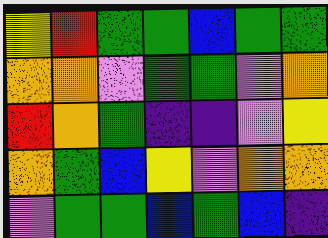[["yellow", "red", "green", "green", "blue", "green", "green"], ["orange", "orange", "violet", "green", "green", "violet", "orange"], ["red", "orange", "green", "indigo", "indigo", "violet", "yellow"], ["orange", "green", "blue", "yellow", "violet", "orange", "orange"], ["violet", "green", "green", "blue", "green", "blue", "indigo"]]